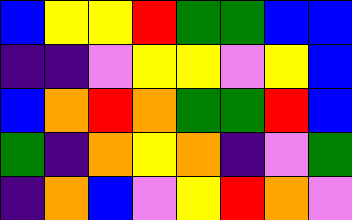[["blue", "yellow", "yellow", "red", "green", "green", "blue", "blue"], ["indigo", "indigo", "violet", "yellow", "yellow", "violet", "yellow", "blue"], ["blue", "orange", "red", "orange", "green", "green", "red", "blue"], ["green", "indigo", "orange", "yellow", "orange", "indigo", "violet", "green"], ["indigo", "orange", "blue", "violet", "yellow", "red", "orange", "violet"]]